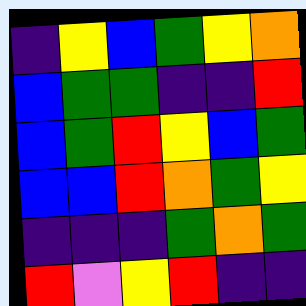[["indigo", "yellow", "blue", "green", "yellow", "orange"], ["blue", "green", "green", "indigo", "indigo", "red"], ["blue", "green", "red", "yellow", "blue", "green"], ["blue", "blue", "red", "orange", "green", "yellow"], ["indigo", "indigo", "indigo", "green", "orange", "green"], ["red", "violet", "yellow", "red", "indigo", "indigo"]]